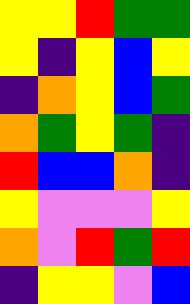[["yellow", "yellow", "red", "green", "green"], ["yellow", "indigo", "yellow", "blue", "yellow"], ["indigo", "orange", "yellow", "blue", "green"], ["orange", "green", "yellow", "green", "indigo"], ["red", "blue", "blue", "orange", "indigo"], ["yellow", "violet", "violet", "violet", "yellow"], ["orange", "violet", "red", "green", "red"], ["indigo", "yellow", "yellow", "violet", "blue"]]